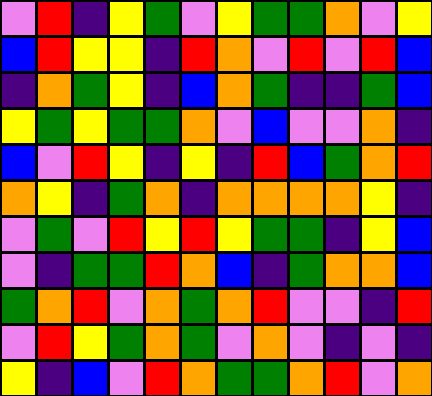[["violet", "red", "indigo", "yellow", "green", "violet", "yellow", "green", "green", "orange", "violet", "yellow"], ["blue", "red", "yellow", "yellow", "indigo", "red", "orange", "violet", "red", "violet", "red", "blue"], ["indigo", "orange", "green", "yellow", "indigo", "blue", "orange", "green", "indigo", "indigo", "green", "blue"], ["yellow", "green", "yellow", "green", "green", "orange", "violet", "blue", "violet", "violet", "orange", "indigo"], ["blue", "violet", "red", "yellow", "indigo", "yellow", "indigo", "red", "blue", "green", "orange", "red"], ["orange", "yellow", "indigo", "green", "orange", "indigo", "orange", "orange", "orange", "orange", "yellow", "indigo"], ["violet", "green", "violet", "red", "yellow", "red", "yellow", "green", "green", "indigo", "yellow", "blue"], ["violet", "indigo", "green", "green", "red", "orange", "blue", "indigo", "green", "orange", "orange", "blue"], ["green", "orange", "red", "violet", "orange", "green", "orange", "red", "violet", "violet", "indigo", "red"], ["violet", "red", "yellow", "green", "orange", "green", "violet", "orange", "violet", "indigo", "violet", "indigo"], ["yellow", "indigo", "blue", "violet", "red", "orange", "green", "green", "orange", "red", "violet", "orange"]]